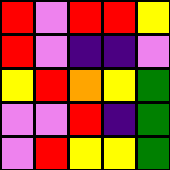[["red", "violet", "red", "red", "yellow"], ["red", "violet", "indigo", "indigo", "violet"], ["yellow", "red", "orange", "yellow", "green"], ["violet", "violet", "red", "indigo", "green"], ["violet", "red", "yellow", "yellow", "green"]]